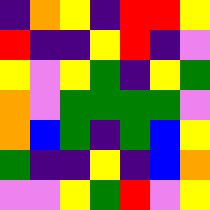[["indigo", "orange", "yellow", "indigo", "red", "red", "yellow"], ["red", "indigo", "indigo", "yellow", "red", "indigo", "violet"], ["yellow", "violet", "yellow", "green", "indigo", "yellow", "green"], ["orange", "violet", "green", "green", "green", "green", "violet"], ["orange", "blue", "green", "indigo", "green", "blue", "yellow"], ["green", "indigo", "indigo", "yellow", "indigo", "blue", "orange"], ["violet", "violet", "yellow", "green", "red", "violet", "yellow"]]